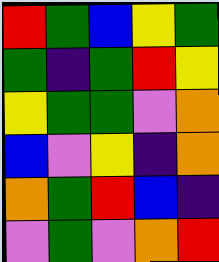[["red", "green", "blue", "yellow", "green"], ["green", "indigo", "green", "red", "yellow"], ["yellow", "green", "green", "violet", "orange"], ["blue", "violet", "yellow", "indigo", "orange"], ["orange", "green", "red", "blue", "indigo"], ["violet", "green", "violet", "orange", "red"]]